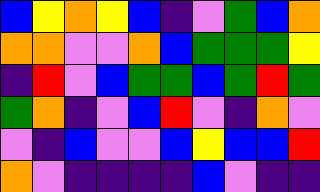[["blue", "yellow", "orange", "yellow", "blue", "indigo", "violet", "green", "blue", "orange"], ["orange", "orange", "violet", "violet", "orange", "blue", "green", "green", "green", "yellow"], ["indigo", "red", "violet", "blue", "green", "green", "blue", "green", "red", "green"], ["green", "orange", "indigo", "violet", "blue", "red", "violet", "indigo", "orange", "violet"], ["violet", "indigo", "blue", "violet", "violet", "blue", "yellow", "blue", "blue", "red"], ["orange", "violet", "indigo", "indigo", "indigo", "indigo", "blue", "violet", "indigo", "indigo"]]